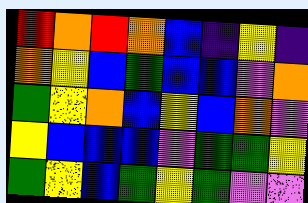[["red", "orange", "red", "orange", "blue", "indigo", "yellow", "indigo"], ["orange", "yellow", "blue", "green", "blue", "blue", "violet", "orange"], ["green", "yellow", "orange", "blue", "yellow", "blue", "orange", "violet"], ["yellow", "blue", "blue", "blue", "violet", "green", "green", "yellow"], ["green", "yellow", "blue", "green", "yellow", "green", "violet", "violet"]]